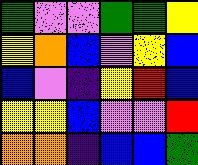[["green", "violet", "violet", "green", "green", "yellow"], ["yellow", "orange", "blue", "violet", "yellow", "blue"], ["blue", "violet", "indigo", "yellow", "red", "blue"], ["yellow", "yellow", "blue", "violet", "violet", "red"], ["orange", "orange", "indigo", "blue", "blue", "green"]]